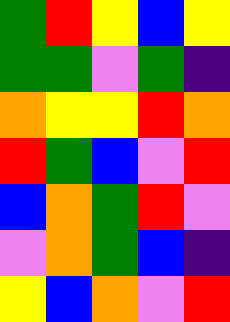[["green", "red", "yellow", "blue", "yellow"], ["green", "green", "violet", "green", "indigo"], ["orange", "yellow", "yellow", "red", "orange"], ["red", "green", "blue", "violet", "red"], ["blue", "orange", "green", "red", "violet"], ["violet", "orange", "green", "blue", "indigo"], ["yellow", "blue", "orange", "violet", "red"]]